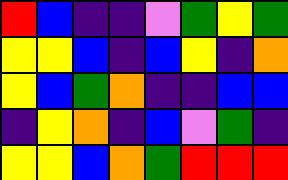[["red", "blue", "indigo", "indigo", "violet", "green", "yellow", "green"], ["yellow", "yellow", "blue", "indigo", "blue", "yellow", "indigo", "orange"], ["yellow", "blue", "green", "orange", "indigo", "indigo", "blue", "blue"], ["indigo", "yellow", "orange", "indigo", "blue", "violet", "green", "indigo"], ["yellow", "yellow", "blue", "orange", "green", "red", "red", "red"]]